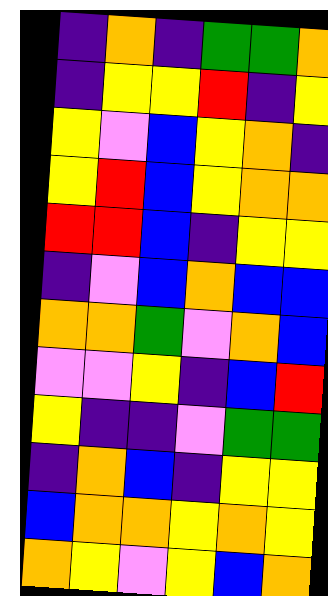[["indigo", "orange", "indigo", "green", "green", "orange"], ["indigo", "yellow", "yellow", "red", "indigo", "yellow"], ["yellow", "violet", "blue", "yellow", "orange", "indigo"], ["yellow", "red", "blue", "yellow", "orange", "orange"], ["red", "red", "blue", "indigo", "yellow", "yellow"], ["indigo", "violet", "blue", "orange", "blue", "blue"], ["orange", "orange", "green", "violet", "orange", "blue"], ["violet", "violet", "yellow", "indigo", "blue", "red"], ["yellow", "indigo", "indigo", "violet", "green", "green"], ["indigo", "orange", "blue", "indigo", "yellow", "yellow"], ["blue", "orange", "orange", "yellow", "orange", "yellow"], ["orange", "yellow", "violet", "yellow", "blue", "orange"]]